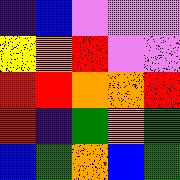[["indigo", "blue", "violet", "violet", "violet"], ["yellow", "orange", "red", "violet", "violet"], ["red", "red", "orange", "orange", "red"], ["red", "indigo", "green", "orange", "green"], ["blue", "green", "orange", "blue", "green"]]